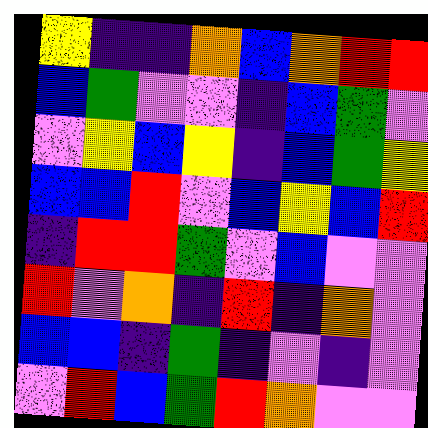[["yellow", "indigo", "indigo", "orange", "blue", "orange", "red", "red"], ["blue", "green", "violet", "violet", "indigo", "blue", "green", "violet"], ["violet", "yellow", "blue", "yellow", "indigo", "blue", "green", "yellow"], ["blue", "blue", "red", "violet", "blue", "yellow", "blue", "red"], ["indigo", "red", "red", "green", "violet", "blue", "violet", "violet"], ["red", "violet", "orange", "indigo", "red", "indigo", "orange", "violet"], ["blue", "blue", "indigo", "green", "indigo", "violet", "indigo", "violet"], ["violet", "red", "blue", "green", "red", "orange", "violet", "violet"]]